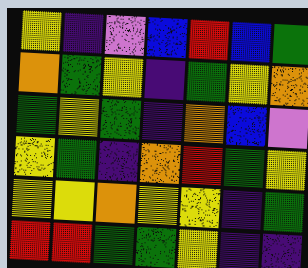[["yellow", "indigo", "violet", "blue", "red", "blue", "green"], ["orange", "green", "yellow", "indigo", "green", "yellow", "orange"], ["green", "yellow", "green", "indigo", "orange", "blue", "violet"], ["yellow", "green", "indigo", "orange", "red", "green", "yellow"], ["yellow", "yellow", "orange", "yellow", "yellow", "indigo", "green"], ["red", "red", "green", "green", "yellow", "indigo", "indigo"]]